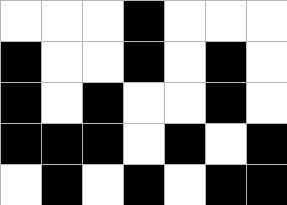[["white", "white", "white", "black", "white", "white", "white"], ["black", "white", "white", "black", "white", "black", "white"], ["black", "white", "black", "white", "white", "black", "white"], ["black", "black", "black", "white", "black", "white", "black"], ["white", "black", "white", "black", "white", "black", "black"]]